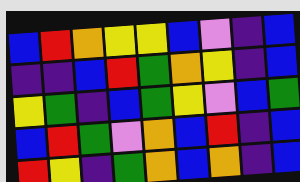[["blue", "red", "orange", "yellow", "yellow", "blue", "violet", "indigo", "blue"], ["indigo", "indigo", "blue", "red", "green", "orange", "yellow", "indigo", "blue"], ["yellow", "green", "indigo", "blue", "green", "yellow", "violet", "blue", "green"], ["blue", "red", "green", "violet", "orange", "blue", "red", "indigo", "blue"], ["red", "yellow", "indigo", "green", "orange", "blue", "orange", "indigo", "blue"]]